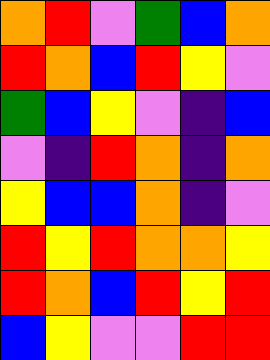[["orange", "red", "violet", "green", "blue", "orange"], ["red", "orange", "blue", "red", "yellow", "violet"], ["green", "blue", "yellow", "violet", "indigo", "blue"], ["violet", "indigo", "red", "orange", "indigo", "orange"], ["yellow", "blue", "blue", "orange", "indigo", "violet"], ["red", "yellow", "red", "orange", "orange", "yellow"], ["red", "orange", "blue", "red", "yellow", "red"], ["blue", "yellow", "violet", "violet", "red", "red"]]